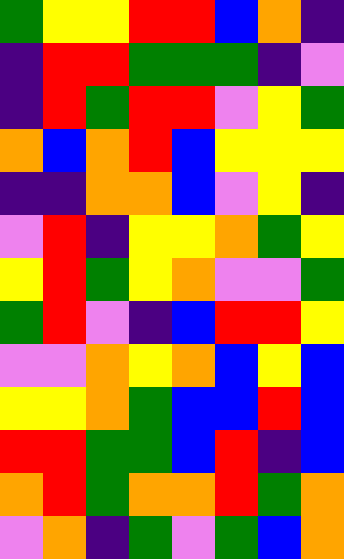[["green", "yellow", "yellow", "red", "red", "blue", "orange", "indigo"], ["indigo", "red", "red", "green", "green", "green", "indigo", "violet"], ["indigo", "red", "green", "red", "red", "violet", "yellow", "green"], ["orange", "blue", "orange", "red", "blue", "yellow", "yellow", "yellow"], ["indigo", "indigo", "orange", "orange", "blue", "violet", "yellow", "indigo"], ["violet", "red", "indigo", "yellow", "yellow", "orange", "green", "yellow"], ["yellow", "red", "green", "yellow", "orange", "violet", "violet", "green"], ["green", "red", "violet", "indigo", "blue", "red", "red", "yellow"], ["violet", "violet", "orange", "yellow", "orange", "blue", "yellow", "blue"], ["yellow", "yellow", "orange", "green", "blue", "blue", "red", "blue"], ["red", "red", "green", "green", "blue", "red", "indigo", "blue"], ["orange", "red", "green", "orange", "orange", "red", "green", "orange"], ["violet", "orange", "indigo", "green", "violet", "green", "blue", "orange"]]